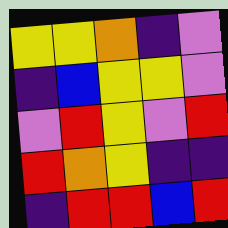[["yellow", "yellow", "orange", "indigo", "violet"], ["indigo", "blue", "yellow", "yellow", "violet"], ["violet", "red", "yellow", "violet", "red"], ["red", "orange", "yellow", "indigo", "indigo"], ["indigo", "red", "red", "blue", "red"]]